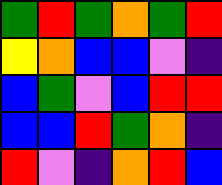[["green", "red", "green", "orange", "green", "red"], ["yellow", "orange", "blue", "blue", "violet", "indigo"], ["blue", "green", "violet", "blue", "red", "red"], ["blue", "blue", "red", "green", "orange", "indigo"], ["red", "violet", "indigo", "orange", "red", "blue"]]